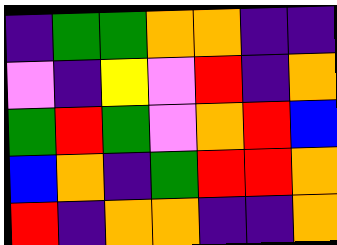[["indigo", "green", "green", "orange", "orange", "indigo", "indigo"], ["violet", "indigo", "yellow", "violet", "red", "indigo", "orange"], ["green", "red", "green", "violet", "orange", "red", "blue"], ["blue", "orange", "indigo", "green", "red", "red", "orange"], ["red", "indigo", "orange", "orange", "indigo", "indigo", "orange"]]